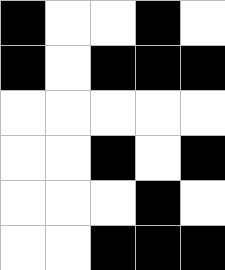[["black", "white", "white", "black", "white"], ["black", "white", "black", "black", "black"], ["white", "white", "white", "white", "white"], ["white", "white", "black", "white", "black"], ["white", "white", "white", "black", "white"], ["white", "white", "black", "black", "black"]]